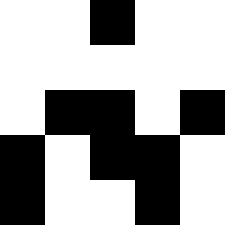[["white", "white", "black", "white", "white"], ["white", "white", "white", "white", "white"], ["white", "black", "black", "white", "black"], ["black", "white", "black", "black", "white"], ["black", "white", "white", "black", "white"]]